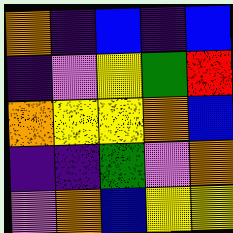[["orange", "indigo", "blue", "indigo", "blue"], ["indigo", "violet", "yellow", "green", "red"], ["orange", "yellow", "yellow", "orange", "blue"], ["indigo", "indigo", "green", "violet", "orange"], ["violet", "orange", "blue", "yellow", "yellow"]]